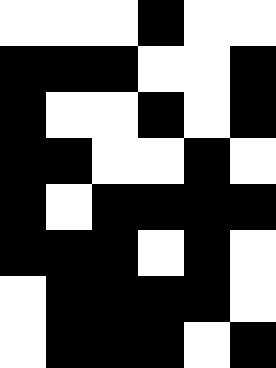[["white", "white", "white", "black", "white", "white"], ["black", "black", "black", "white", "white", "black"], ["black", "white", "white", "black", "white", "black"], ["black", "black", "white", "white", "black", "white"], ["black", "white", "black", "black", "black", "black"], ["black", "black", "black", "white", "black", "white"], ["white", "black", "black", "black", "black", "white"], ["white", "black", "black", "black", "white", "black"]]